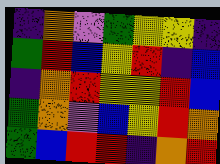[["indigo", "orange", "violet", "green", "yellow", "yellow", "indigo"], ["green", "red", "blue", "yellow", "red", "indigo", "blue"], ["indigo", "orange", "red", "yellow", "yellow", "red", "blue"], ["green", "orange", "violet", "blue", "yellow", "red", "orange"], ["green", "blue", "red", "red", "indigo", "orange", "red"]]